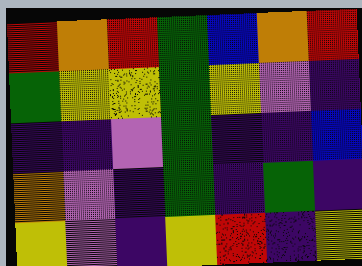[["red", "orange", "red", "green", "blue", "orange", "red"], ["green", "yellow", "yellow", "green", "yellow", "violet", "indigo"], ["indigo", "indigo", "violet", "green", "indigo", "indigo", "blue"], ["orange", "violet", "indigo", "green", "indigo", "green", "indigo"], ["yellow", "violet", "indigo", "yellow", "red", "indigo", "yellow"]]